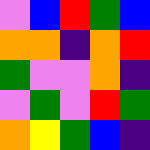[["violet", "blue", "red", "green", "blue"], ["orange", "orange", "indigo", "orange", "red"], ["green", "violet", "violet", "orange", "indigo"], ["violet", "green", "violet", "red", "green"], ["orange", "yellow", "green", "blue", "indigo"]]